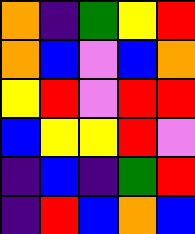[["orange", "indigo", "green", "yellow", "red"], ["orange", "blue", "violet", "blue", "orange"], ["yellow", "red", "violet", "red", "red"], ["blue", "yellow", "yellow", "red", "violet"], ["indigo", "blue", "indigo", "green", "red"], ["indigo", "red", "blue", "orange", "blue"]]